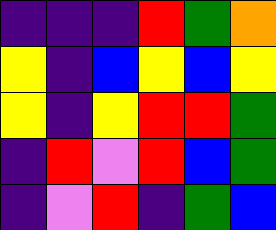[["indigo", "indigo", "indigo", "red", "green", "orange"], ["yellow", "indigo", "blue", "yellow", "blue", "yellow"], ["yellow", "indigo", "yellow", "red", "red", "green"], ["indigo", "red", "violet", "red", "blue", "green"], ["indigo", "violet", "red", "indigo", "green", "blue"]]